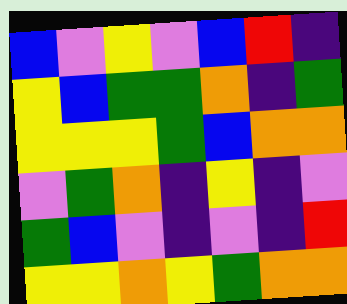[["blue", "violet", "yellow", "violet", "blue", "red", "indigo"], ["yellow", "blue", "green", "green", "orange", "indigo", "green"], ["yellow", "yellow", "yellow", "green", "blue", "orange", "orange"], ["violet", "green", "orange", "indigo", "yellow", "indigo", "violet"], ["green", "blue", "violet", "indigo", "violet", "indigo", "red"], ["yellow", "yellow", "orange", "yellow", "green", "orange", "orange"]]